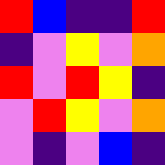[["red", "blue", "indigo", "indigo", "red"], ["indigo", "violet", "yellow", "violet", "orange"], ["red", "violet", "red", "yellow", "indigo"], ["violet", "red", "yellow", "violet", "orange"], ["violet", "indigo", "violet", "blue", "indigo"]]